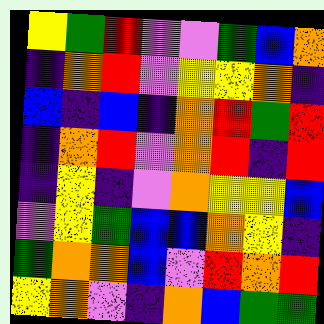[["yellow", "green", "red", "violet", "violet", "green", "blue", "orange"], ["indigo", "orange", "red", "violet", "yellow", "yellow", "orange", "indigo"], ["blue", "indigo", "blue", "indigo", "orange", "red", "green", "red"], ["indigo", "orange", "red", "violet", "orange", "red", "indigo", "red"], ["indigo", "yellow", "indigo", "violet", "orange", "yellow", "yellow", "blue"], ["violet", "yellow", "green", "blue", "blue", "orange", "yellow", "indigo"], ["green", "orange", "orange", "blue", "violet", "red", "orange", "red"], ["yellow", "orange", "violet", "indigo", "orange", "blue", "green", "green"]]